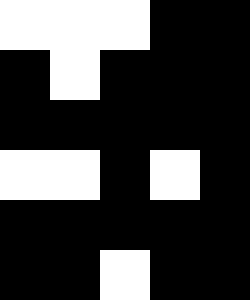[["white", "white", "white", "black", "black"], ["black", "white", "black", "black", "black"], ["black", "black", "black", "black", "black"], ["white", "white", "black", "white", "black"], ["black", "black", "black", "black", "black"], ["black", "black", "white", "black", "black"]]